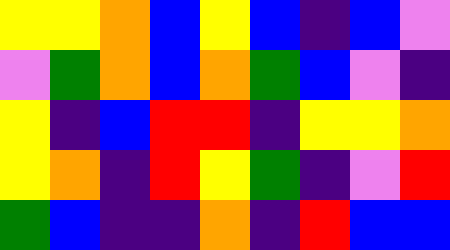[["yellow", "yellow", "orange", "blue", "yellow", "blue", "indigo", "blue", "violet"], ["violet", "green", "orange", "blue", "orange", "green", "blue", "violet", "indigo"], ["yellow", "indigo", "blue", "red", "red", "indigo", "yellow", "yellow", "orange"], ["yellow", "orange", "indigo", "red", "yellow", "green", "indigo", "violet", "red"], ["green", "blue", "indigo", "indigo", "orange", "indigo", "red", "blue", "blue"]]